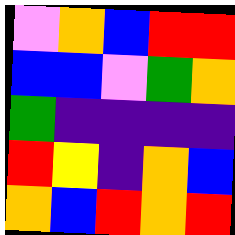[["violet", "orange", "blue", "red", "red"], ["blue", "blue", "violet", "green", "orange"], ["green", "indigo", "indigo", "indigo", "indigo"], ["red", "yellow", "indigo", "orange", "blue"], ["orange", "blue", "red", "orange", "red"]]